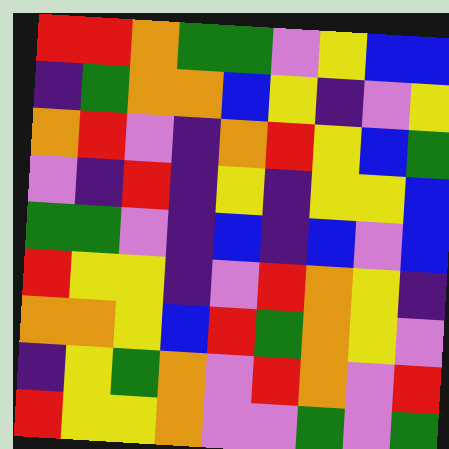[["red", "red", "orange", "green", "green", "violet", "yellow", "blue", "blue"], ["indigo", "green", "orange", "orange", "blue", "yellow", "indigo", "violet", "yellow"], ["orange", "red", "violet", "indigo", "orange", "red", "yellow", "blue", "green"], ["violet", "indigo", "red", "indigo", "yellow", "indigo", "yellow", "yellow", "blue"], ["green", "green", "violet", "indigo", "blue", "indigo", "blue", "violet", "blue"], ["red", "yellow", "yellow", "indigo", "violet", "red", "orange", "yellow", "indigo"], ["orange", "orange", "yellow", "blue", "red", "green", "orange", "yellow", "violet"], ["indigo", "yellow", "green", "orange", "violet", "red", "orange", "violet", "red"], ["red", "yellow", "yellow", "orange", "violet", "violet", "green", "violet", "green"]]